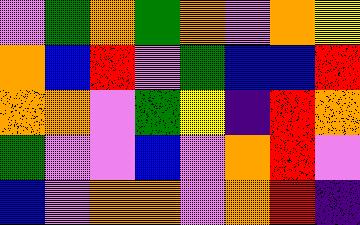[["violet", "green", "orange", "green", "orange", "violet", "orange", "yellow"], ["orange", "blue", "red", "violet", "green", "blue", "blue", "red"], ["orange", "orange", "violet", "green", "yellow", "indigo", "red", "orange"], ["green", "violet", "violet", "blue", "violet", "orange", "red", "violet"], ["blue", "violet", "orange", "orange", "violet", "orange", "red", "indigo"]]